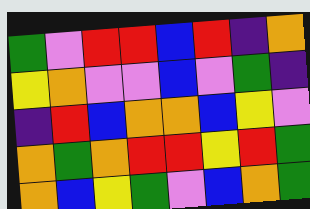[["green", "violet", "red", "red", "blue", "red", "indigo", "orange"], ["yellow", "orange", "violet", "violet", "blue", "violet", "green", "indigo"], ["indigo", "red", "blue", "orange", "orange", "blue", "yellow", "violet"], ["orange", "green", "orange", "red", "red", "yellow", "red", "green"], ["orange", "blue", "yellow", "green", "violet", "blue", "orange", "green"]]